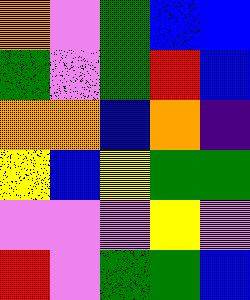[["orange", "violet", "green", "blue", "blue"], ["green", "violet", "green", "red", "blue"], ["orange", "orange", "blue", "orange", "indigo"], ["yellow", "blue", "yellow", "green", "green"], ["violet", "violet", "violet", "yellow", "violet"], ["red", "violet", "green", "green", "blue"]]